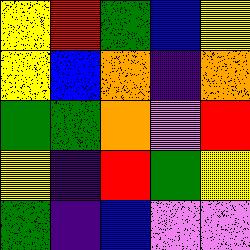[["yellow", "red", "green", "blue", "yellow"], ["yellow", "blue", "orange", "indigo", "orange"], ["green", "green", "orange", "violet", "red"], ["yellow", "indigo", "red", "green", "yellow"], ["green", "indigo", "blue", "violet", "violet"]]